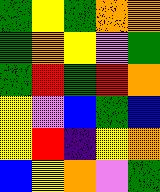[["green", "yellow", "green", "orange", "orange"], ["green", "orange", "yellow", "violet", "green"], ["green", "red", "green", "red", "orange"], ["yellow", "violet", "blue", "green", "blue"], ["yellow", "red", "indigo", "yellow", "orange"], ["blue", "yellow", "orange", "violet", "green"]]